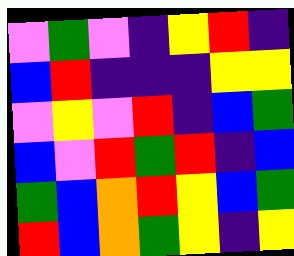[["violet", "green", "violet", "indigo", "yellow", "red", "indigo"], ["blue", "red", "indigo", "indigo", "indigo", "yellow", "yellow"], ["violet", "yellow", "violet", "red", "indigo", "blue", "green"], ["blue", "violet", "red", "green", "red", "indigo", "blue"], ["green", "blue", "orange", "red", "yellow", "blue", "green"], ["red", "blue", "orange", "green", "yellow", "indigo", "yellow"]]